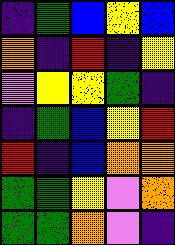[["indigo", "green", "blue", "yellow", "blue"], ["orange", "indigo", "red", "indigo", "yellow"], ["violet", "yellow", "yellow", "green", "indigo"], ["indigo", "green", "blue", "yellow", "red"], ["red", "indigo", "blue", "orange", "orange"], ["green", "green", "yellow", "violet", "orange"], ["green", "green", "orange", "violet", "indigo"]]